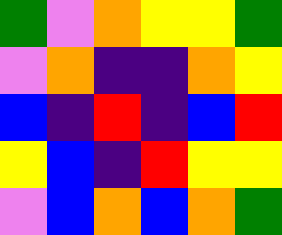[["green", "violet", "orange", "yellow", "yellow", "green"], ["violet", "orange", "indigo", "indigo", "orange", "yellow"], ["blue", "indigo", "red", "indigo", "blue", "red"], ["yellow", "blue", "indigo", "red", "yellow", "yellow"], ["violet", "blue", "orange", "blue", "orange", "green"]]